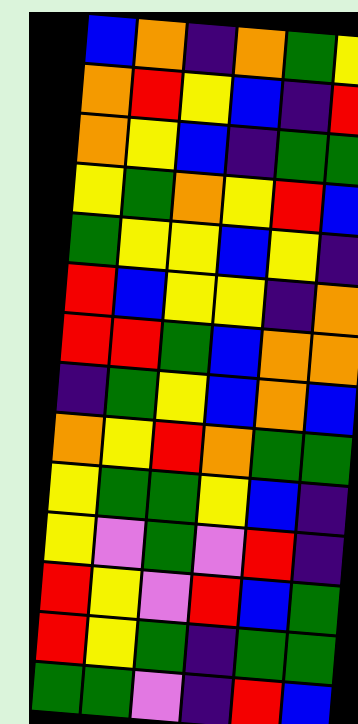[["blue", "orange", "indigo", "orange", "green", "yellow"], ["orange", "red", "yellow", "blue", "indigo", "red"], ["orange", "yellow", "blue", "indigo", "green", "green"], ["yellow", "green", "orange", "yellow", "red", "blue"], ["green", "yellow", "yellow", "blue", "yellow", "indigo"], ["red", "blue", "yellow", "yellow", "indigo", "orange"], ["red", "red", "green", "blue", "orange", "orange"], ["indigo", "green", "yellow", "blue", "orange", "blue"], ["orange", "yellow", "red", "orange", "green", "green"], ["yellow", "green", "green", "yellow", "blue", "indigo"], ["yellow", "violet", "green", "violet", "red", "indigo"], ["red", "yellow", "violet", "red", "blue", "green"], ["red", "yellow", "green", "indigo", "green", "green"], ["green", "green", "violet", "indigo", "red", "blue"]]